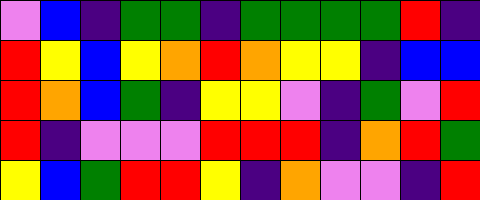[["violet", "blue", "indigo", "green", "green", "indigo", "green", "green", "green", "green", "red", "indigo"], ["red", "yellow", "blue", "yellow", "orange", "red", "orange", "yellow", "yellow", "indigo", "blue", "blue"], ["red", "orange", "blue", "green", "indigo", "yellow", "yellow", "violet", "indigo", "green", "violet", "red"], ["red", "indigo", "violet", "violet", "violet", "red", "red", "red", "indigo", "orange", "red", "green"], ["yellow", "blue", "green", "red", "red", "yellow", "indigo", "orange", "violet", "violet", "indigo", "red"]]